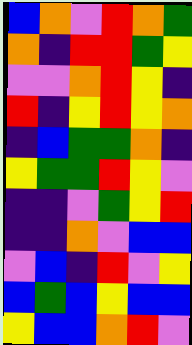[["blue", "orange", "violet", "red", "orange", "green"], ["orange", "indigo", "red", "red", "green", "yellow"], ["violet", "violet", "orange", "red", "yellow", "indigo"], ["red", "indigo", "yellow", "red", "yellow", "orange"], ["indigo", "blue", "green", "green", "orange", "indigo"], ["yellow", "green", "green", "red", "yellow", "violet"], ["indigo", "indigo", "violet", "green", "yellow", "red"], ["indigo", "indigo", "orange", "violet", "blue", "blue"], ["violet", "blue", "indigo", "red", "violet", "yellow"], ["blue", "green", "blue", "yellow", "blue", "blue"], ["yellow", "blue", "blue", "orange", "red", "violet"]]